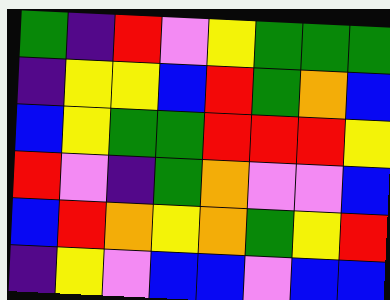[["green", "indigo", "red", "violet", "yellow", "green", "green", "green"], ["indigo", "yellow", "yellow", "blue", "red", "green", "orange", "blue"], ["blue", "yellow", "green", "green", "red", "red", "red", "yellow"], ["red", "violet", "indigo", "green", "orange", "violet", "violet", "blue"], ["blue", "red", "orange", "yellow", "orange", "green", "yellow", "red"], ["indigo", "yellow", "violet", "blue", "blue", "violet", "blue", "blue"]]